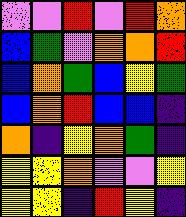[["violet", "violet", "red", "violet", "red", "orange"], ["blue", "green", "violet", "orange", "orange", "red"], ["blue", "orange", "green", "blue", "yellow", "green"], ["blue", "orange", "red", "blue", "blue", "indigo"], ["orange", "indigo", "yellow", "orange", "green", "indigo"], ["yellow", "yellow", "orange", "violet", "violet", "yellow"], ["yellow", "yellow", "indigo", "red", "yellow", "indigo"]]